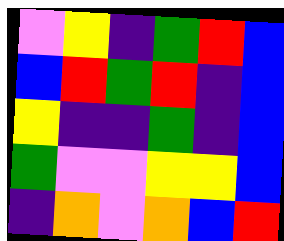[["violet", "yellow", "indigo", "green", "red", "blue"], ["blue", "red", "green", "red", "indigo", "blue"], ["yellow", "indigo", "indigo", "green", "indigo", "blue"], ["green", "violet", "violet", "yellow", "yellow", "blue"], ["indigo", "orange", "violet", "orange", "blue", "red"]]